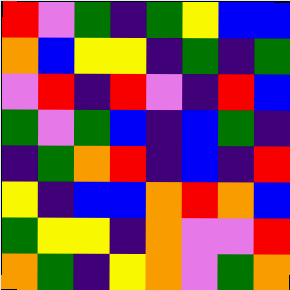[["red", "violet", "green", "indigo", "green", "yellow", "blue", "blue"], ["orange", "blue", "yellow", "yellow", "indigo", "green", "indigo", "green"], ["violet", "red", "indigo", "red", "violet", "indigo", "red", "blue"], ["green", "violet", "green", "blue", "indigo", "blue", "green", "indigo"], ["indigo", "green", "orange", "red", "indigo", "blue", "indigo", "red"], ["yellow", "indigo", "blue", "blue", "orange", "red", "orange", "blue"], ["green", "yellow", "yellow", "indigo", "orange", "violet", "violet", "red"], ["orange", "green", "indigo", "yellow", "orange", "violet", "green", "orange"]]